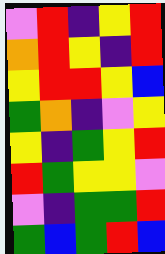[["violet", "red", "indigo", "yellow", "red"], ["orange", "red", "yellow", "indigo", "red"], ["yellow", "red", "red", "yellow", "blue"], ["green", "orange", "indigo", "violet", "yellow"], ["yellow", "indigo", "green", "yellow", "red"], ["red", "green", "yellow", "yellow", "violet"], ["violet", "indigo", "green", "green", "red"], ["green", "blue", "green", "red", "blue"]]